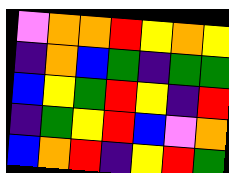[["violet", "orange", "orange", "red", "yellow", "orange", "yellow"], ["indigo", "orange", "blue", "green", "indigo", "green", "green"], ["blue", "yellow", "green", "red", "yellow", "indigo", "red"], ["indigo", "green", "yellow", "red", "blue", "violet", "orange"], ["blue", "orange", "red", "indigo", "yellow", "red", "green"]]